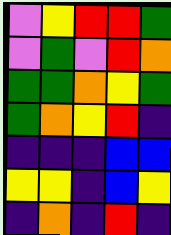[["violet", "yellow", "red", "red", "green"], ["violet", "green", "violet", "red", "orange"], ["green", "green", "orange", "yellow", "green"], ["green", "orange", "yellow", "red", "indigo"], ["indigo", "indigo", "indigo", "blue", "blue"], ["yellow", "yellow", "indigo", "blue", "yellow"], ["indigo", "orange", "indigo", "red", "indigo"]]